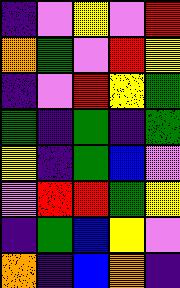[["indigo", "violet", "yellow", "violet", "red"], ["orange", "green", "violet", "red", "yellow"], ["indigo", "violet", "red", "yellow", "green"], ["green", "indigo", "green", "indigo", "green"], ["yellow", "indigo", "green", "blue", "violet"], ["violet", "red", "red", "green", "yellow"], ["indigo", "green", "blue", "yellow", "violet"], ["orange", "indigo", "blue", "orange", "indigo"]]